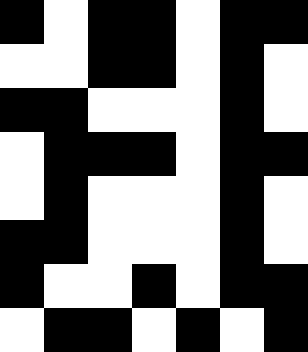[["black", "white", "black", "black", "white", "black", "black"], ["white", "white", "black", "black", "white", "black", "white"], ["black", "black", "white", "white", "white", "black", "white"], ["white", "black", "black", "black", "white", "black", "black"], ["white", "black", "white", "white", "white", "black", "white"], ["black", "black", "white", "white", "white", "black", "white"], ["black", "white", "white", "black", "white", "black", "black"], ["white", "black", "black", "white", "black", "white", "black"]]